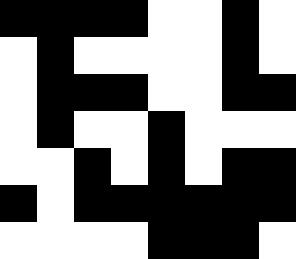[["black", "black", "black", "black", "white", "white", "black", "white"], ["white", "black", "white", "white", "white", "white", "black", "white"], ["white", "black", "black", "black", "white", "white", "black", "black"], ["white", "black", "white", "white", "black", "white", "white", "white"], ["white", "white", "black", "white", "black", "white", "black", "black"], ["black", "white", "black", "black", "black", "black", "black", "black"], ["white", "white", "white", "white", "black", "black", "black", "white"]]